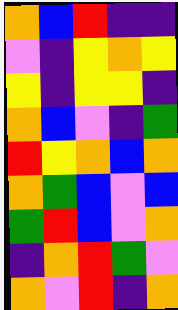[["orange", "blue", "red", "indigo", "indigo"], ["violet", "indigo", "yellow", "orange", "yellow"], ["yellow", "indigo", "yellow", "yellow", "indigo"], ["orange", "blue", "violet", "indigo", "green"], ["red", "yellow", "orange", "blue", "orange"], ["orange", "green", "blue", "violet", "blue"], ["green", "red", "blue", "violet", "orange"], ["indigo", "orange", "red", "green", "violet"], ["orange", "violet", "red", "indigo", "orange"]]